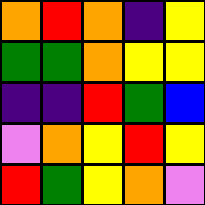[["orange", "red", "orange", "indigo", "yellow"], ["green", "green", "orange", "yellow", "yellow"], ["indigo", "indigo", "red", "green", "blue"], ["violet", "orange", "yellow", "red", "yellow"], ["red", "green", "yellow", "orange", "violet"]]